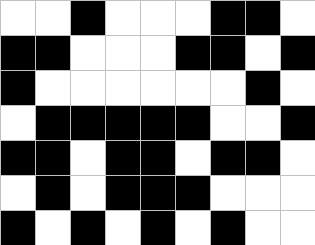[["white", "white", "black", "white", "white", "white", "black", "black", "white"], ["black", "black", "white", "white", "white", "black", "black", "white", "black"], ["black", "white", "white", "white", "white", "white", "white", "black", "white"], ["white", "black", "black", "black", "black", "black", "white", "white", "black"], ["black", "black", "white", "black", "black", "white", "black", "black", "white"], ["white", "black", "white", "black", "black", "black", "white", "white", "white"], ["black", "white", "black", "white", "black", "white", "black", "white", "white"]]